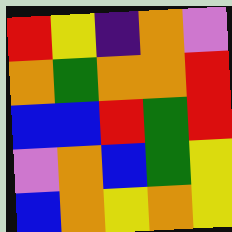[["red", "yellow", "indigo", "orange", "violet"], ["orange", "green", "orange", "orange", "red"], ["blue", "blue", "red", "green", "red"], ["violet", "orange", "blue", "green", "yellow"], ["blue", "orange", "yellow", "orange", "yellow"]]